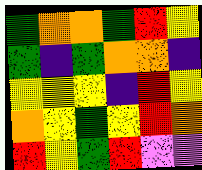[["green", "orange", "orange", "green", "red", "yellow"], ["green", "indigo", "green", "orange", "orange", "indigo"], ["yellow", "yellow", "yellow", "indigo", "red", "yellow"], ["orange", "yellow", "green", "yellow", "red", "orange"], ["red", "yellow", "green", "red", "violet", "violet"]]